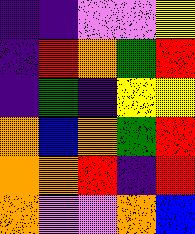[["indigo", "indigo", "violet", "violet", "yellow"], ["indigo", "red", "orange", "green", "red"], ["indigo", "green", "indigo", "yellow", "yellow"], ["orange", "blue", "orange", "green", "red"], ["orange", "orange", "red", "indigo", "red"], ["orange", "violet", "violet", "orange", "blue"]]